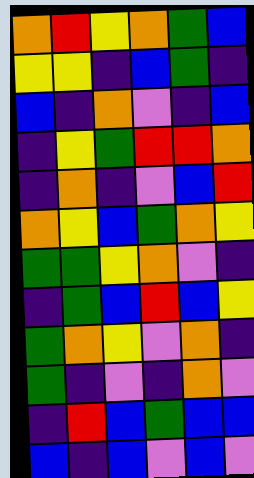[["orange", "red", "yellow", "orange", "green", "blue"], ["yellow", "yellow", "indigo", "blue", "green", "indigo"], ["blue", "indigo", "orange", "violet", "indigo", "blue"], ["indigo", "yellow", "green", "red", "red", "orange"], ["indigo", "orange", "indigo", "violet", "blue", "red"], ["orange", "yellow", "blue", "green", "orange", "yellow"], ["green", "green", "yellow", "orange", "violet", "indigo"], ["indigo", "green", "blue", "red", "blue", "yellow"], ["green", "orange", "yellow", "violet", "orange", "indigo"], ["green", "indigo", "violet", "indigo", "orange", "violet"], ["indigo", "red", "blue", "green", "blue", "blue"], ["blue", "indigo", "blue", "violet", "blue", "violet"]]